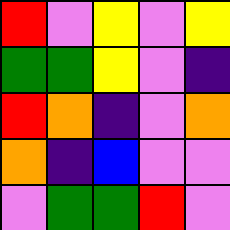[["red", "violet", "yellow", "violet", "yellow"], ["green", "green", "yellow", "violet", "indigo"], ["red", "orange", "indigo", "violet", "orange"], ["orange", "indigo", "blue", "violet", "violet"], ["violet", "green", "green", "red", "violet"]]